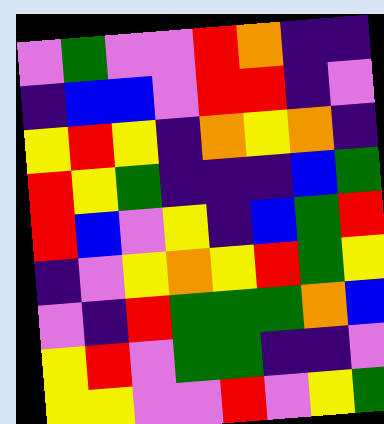[["violet", "green", "violet", "violet", "red", "orange", "indigo", "indigo"], ["indigo", "blue", "blue", "violet", "red", "red", "indigo", "violet"], ["yellow", "red", "yellow", "indigo", "orange", "yellow", "orange", "indigo"], ["red", "yellow", "green", "indigo", "indigo", "indigo", "blue", "green"], ["red", "blue", "violet", "yellow", "indigo", "blue", "green", "red"], ["indigo", "violet", "yellow", "orange", "yellow", "red", "green", "yellow"], ["violet", "indigo", "red", "green", "green", "green", "orange", "blue"], ["yellow", "red", "violet", "green", "green", "indigo", "indigo", "violet"], ["yellow", "yellow", "violet", "violet", "red", "violet", "yellow", "green"]]